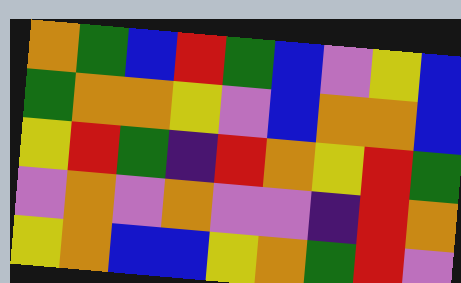[["orange", "green", "blue", "red", "green", "blue", "violet", "yellow", "blue"], ["green", "orange", "orange", "yellow", "violet", "blue", "orange", "orange", "blue"], ["yellow", "red", "green", "indigo", "red", "orange", "yellow", "red", "green"], ["violet", "orange", "violet", "orange", "violet", "violet", "indigo", "red", "orange"], ["yellow", "orange", "blue", "blue", "yellow", "orange", "green", "red", "violet"]]